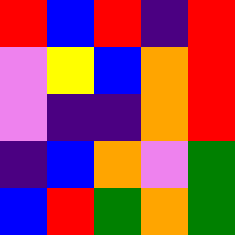[["red", "blue", "red", "indigo", "red"], ["violet", "yellow", "blue", "orange", "red"], ["violet", "indigo", "indigo", "orange", "red"], ["indigo", "blue", "orange", "violet", "green"], ["blue", "red", "green", "orange", "green"]]